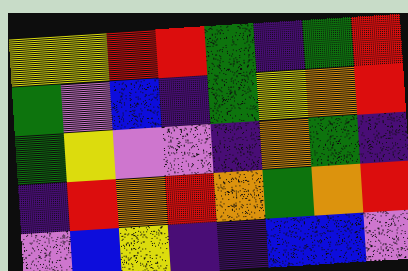[["yellow", "yellow", "red", "red", "green", "indigo", "green", "red"], ["green", "violet", "blue", "indigo", "green", "yellow", "orange", "red"], ["green", "yellow", "violet", "violet", "indigo", "orange", "green", "indigo"], ["indigo", "red", "orange", "red", "orange", "green", "orange", "red"], ["violet", "blue", "yellow", "indigo", "indigo", "blue", "blue", "violet"]]